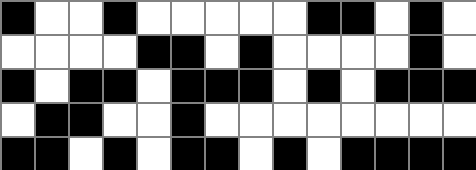[["black", "white", "white", "black", "white", "white", "white", "white", "white", "black", "black", "white", "black", "white"], ["white", "white", "white", "white", "black", "black", "white", "black", "white", "white", "white", "white", "black", "white"], ["black", "white", "black", "black", "white", "black", "black", "black", "white", "black", "white", "black", "black", "black"], ["white", "black", "black", "white", "white", "black", "white", "white", "white", "white", "white", "white", "white", "white"], ["black", "black", "white", "black", "white", "black", "black", "white", "black", "white", "black", "black", "black", "black"]]